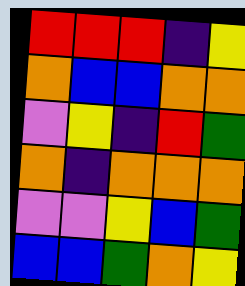[["red", "red", "red", "indigo", "yellow"], ["orange", "blue", "blue", "orange", "orange"], ["violet", "yellow", "indigo", "red", "green"], ["orange", "indigo", "orange", "orange", "orange"], ["violet", "violet", "yellow", "blue", "green"], ["blue", "blue", "green", "orange", "yellow"]]